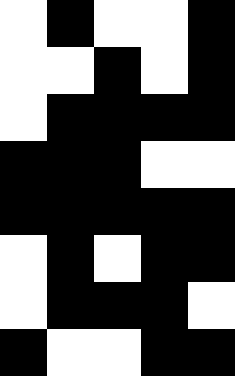[["white", "black", "white", "white", "black"], ["white", "white", "black", "white", "black"], ["white", "black", "black", "black", "black"], ["black", "black", "black", "white", "white"], ["black", "black", "black", "black", "black"], ["white", "black", "white", "black", "black"], ["white", "black", "black", "black", "white"], ["black", "white", "white", "black", "black"]]